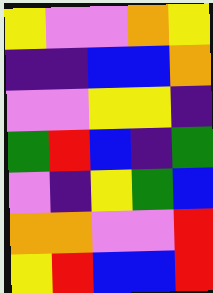[["yellow", "violet", "violet", "orange", "yellow"], ["indigo", "indigo", "blue", "blue", "orange"], ["violet", "violet", "yellow", "yellow", "indigo"], ["green", "red", "blue", "indigo", "green"], ["violet", "indigo", "yellow", "green", "blue"], ["orange", "orange", "violet", "violet", "red"], ["yellow", "red", "blue", "blue", "red"]]